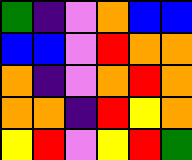[["green", "indigo", "violet", "orange", "blue", "blue"], ["blue", "blue", "violet", "red", "orange", "orange"], ["orange", "indigo", "violet", "orange", "red", "orange"], ["orange", "orange", "indigo", "red", "yellow", "orange"], ["yellow", "red", "violet", "yellow", "red", "green"]]